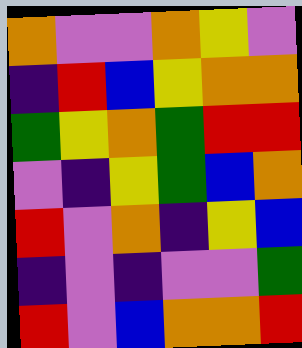[["orange", "violet", "violet", "orange", "yellow", "violet"], ["indigo", "red", "blue", "yellow", "orange", "orange"], ["green", "yellow", "orange", "green", "red", "red"], ["violet", "indigo", "yellow", "green", "blue", "orange"], ["red", "violet", "orange", "indigo", "yellow", "blue"], ["indigo", "violet", "indigo", "violet", "violet", "green"], ["red", "violet", "blue", "orange", "orange", "red"]]